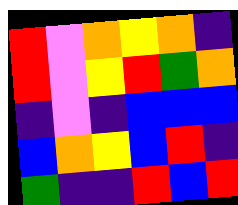[["red", "violet", "orange", "yellow", "orange", "indigo"], ["red", "violet", "yellow", "red", "green", "orange"], ["indigo", "violet", "indigo", "blue", "blue", "blue"], ["blue", "orange", "yellow", "blue", "red", "indigo"], ["green", "indigo", "indigo", "red", "blue", "red"]]